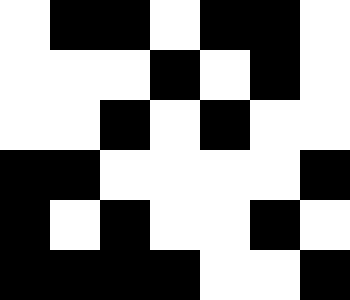[["white", "black", "black", "white", "black", "black", "white"], ["white", "white", "white", "black", "white", "black", "white"], ["white", "white", "black", "white", "black", "white", "white"], ["black", "black", "white", "white", "white", "white", "black"], ["black", "white", "black", "white", "white", "black", "white"], ["black", "black", "black", "black", "white", "white", "black"]]